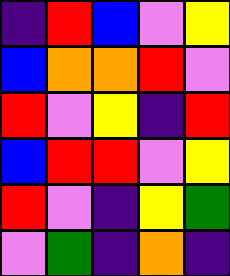[["indigo", "red", "blue", "violet", "yellow"], ["blue", "orange", "orange", "red", "violet"], ["red", "violet", "yellow", "indigo", "red"], ["blue", "red", "red", "violet", "yellow"], ["red", "violet", "indigo", "yellow", "green"], ["violet", "green", "indigo", "orange", "indigo"]]